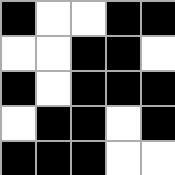[["black", "white", "white", "black", "black"], ["white", "white", "black", "black", "white"], ["black", "white", "black", "black", "black"], ["white", "black", "black", "white", "black"], ["black", "black", "black", "white", "white"]]